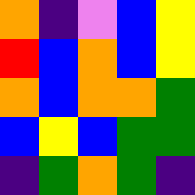[["orange", "indigo", "violet", "blue", "yellow"], ["red", "blue", "orange", "blue", "yellow"], ["orange", "blue", "orange", "orange", "green"], ["blue", "yellow", "blue", "green", "green"], ["indigo", "green", "orange", "green", "indigo"]]